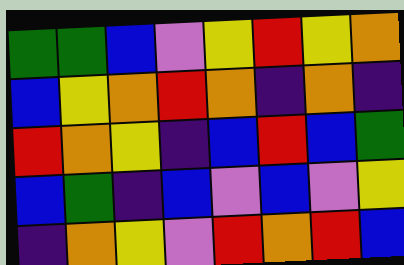[["green", "green", "blue", "violet", "yellow", "red", "yellow", "orange"], ["blue", "yellow", "orange", "red", "orange", "indigo", "orange", "indigo"], ["red", "orange", "yellow", "indigo", "blue", "red", "blue", "green"], ["blue", "green", "indigo", "blue", "violet", "blue", "violet", "yellow"], ["indigo", "orange", "yellow", "violet", "red", "orange", "red", "blue"]]